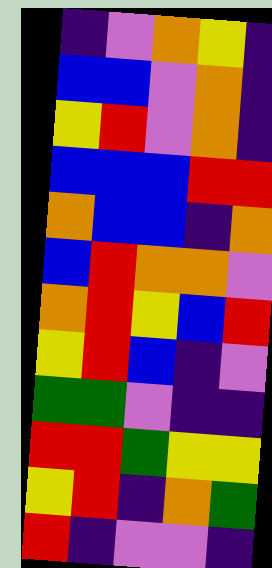[["indigo", "violet", "orange", "yellow", "indigo"], ["blue", "blue", "violet", "orange", "indigo"], ["yellow", "red", "violet", "orange", "indigo"], ["blue", "blue", "blue", "red", "red"], ["orange", "blue", "blue", "indigo", "orange"], ["blue", "red", "orange", "orange", "violet"], ["orange", "red", "yellow", "blue", "red"], ["yellow", "red", "blue", "indigo", "violet"], ["green", "green", "violet", "indigo", "indigo"], ["red", "red", "green", "yellow", "yellow"], ["yellow", "red", "indigo", "orange", "green"], ["red", "indigo", "violet", "violet", "indigo"]]